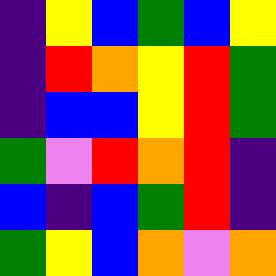[["indigo", "yellow", "blue", "green", "blue", "yellow"], ["indigo", "red", "orange", "yellow", "red", "green"], ["indigo", "blue", "blue", "yellow", "red", "green"], ["green", "violet", "red", "orange", "red", "indigo"], ["blue", "indigo", "blue", "green", "red", "indigo"], ["green", "yellow", "blue", "orange", "violet", "orange"]]